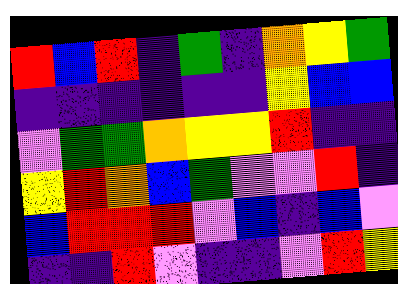[["red", "blue", "red", "indigo", "green", "indigo", "orange", "yellow", "green"], ["indigo", "indigo", "indigo", "indigo", "indigo", "indigo", "yellow", "blue", "blue"], ["violet", "green", "green", "orange", "yellow", "yellow", "red", "indigo", "indigo"], ["yellow", "red", "orange", "blue", "green", "violet", "violet", "red", "indigo"], ["blue", "red", "red", "red", "violet", "blue", "indigo", "blue", "violet"], ["indigo", "indigo", "red", "violet", "indigo", "indigo", "violet", "red", "yellow"]]